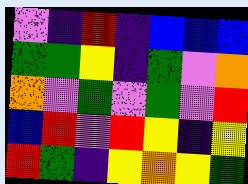[["violet", "indigo", "red", "indigo", "blue", "blue", "blue"], ["green", "green", "yellow", "indigo", "green", "violet", "orange"], ["orange", "violet", "green", "violet", "green", "violet", "red"], ["blue", "red", "violet", "red", "yellow", "indigo", "yellow"], ["red", "green", "indigo", "yellow", "orange", "yellow", "green"]]